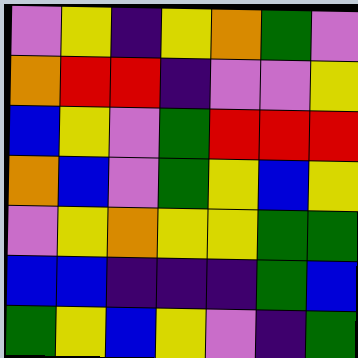[["violet", "yellow", "indigo", "yellow", "orange", "green", "violet"], ["orange", "red", "red", "indigo", "violet", "violet", "yellow"], ["blue", "yellow", "violet", "green", "red", "red", "red"], ["orange", "blue", "violet", "green", "yellow", "blue", "yellow"], ["violet", "yellow", "orange", "yellow", "yellow", "green", "green"], ["blue", "blue", "indigo", "indigo", "indigo", "green", "blue"], ["green", "yellow", "blue", "yellow", "violet", "indigo", "green"]]